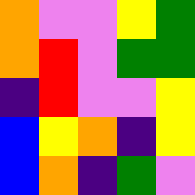[["orange", "violet", "violet", "yellow", "green"], ["orange", "red", "violet", "green", "green"], ["indigo", "red", "violet", "violet", "yellow"], ["blue", "yellow", "orange", "indigo", "yellow"], ["blue", "orange", "indigo", "green", "violet"]]